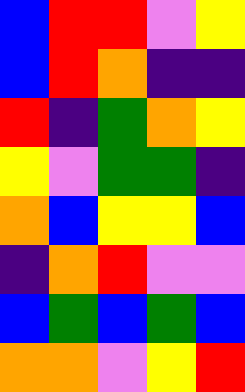[["blue", "red", "red", "violet", "yellow"], ["blue", "red", "orange", "indigo", "indigo"], ["red", "indigo", "green", "orange", "yellow"], ["yellow", "violet", "green", "green", "indigo"], ["orange", "blue", "yellow", "yellow", "blue"], ["indigo", "orange", "red", "violet", "violet"], ["blue", "green", "blue", "green", "blue"], ["orange", "orange", "violet", "yellow", "red"]]